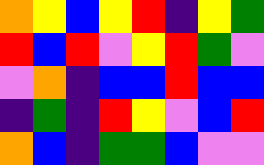[["orange", "yellow", "blue", "yellow", "red", "indigo", "yellow", "green"], ["red", "blue", "red", "violet", "yellow", "red", "green", "violet"], ["violet", "orange", "indigo", "blue", "blue", "red", "blue", "blue"], ["indigo", "green", "indigo", "red", "yellow", "violet", "blue", "red"], ["orange", "blue", "indigo", "green", "green", "blue", "violet", "violet"]]